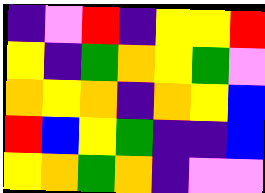[["indigo", "violet", "red", "indigo", "yellow", "yellow", "red"], ["yellow", "indigo", "green", "orange", "yellow", "green", "violet"], ["orange", "yellow", "orange", "indigo", "orange", "yellow", "blue"], ["red", "blue", "yellow", "green", "indigo", "indigo", "blue"], ["yellow", "orange", "green", "orange", "indigo", "violet", "violet"]]